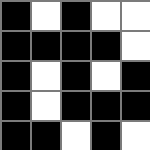[["black", "white", "black", "white", "white"], ["black", "black", "black", "black", "white"], ["black", "white", "black", "white", "black"], ["black", "white", "black", "black", "black"], ["black", "black", "white", "black", "white"]]